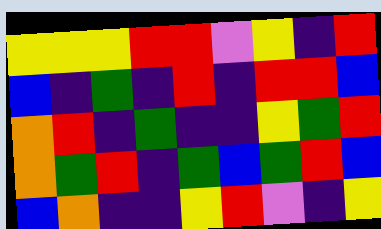[["yellow", "yellow", "yellow", "red", "red", "violet", "yellow", "indigo", "red"], ["blue", "indigo", "green", "indigo", "red", "indigo", "red", "red", "blue"], ["orange", "red", "indigo", "green", "indigo", "indigo", "yellow", "green", "red"], ["orange", "green", "red", "indigo", "green", "blue", "green", "red", "blue"], ["blue", "orange", "indigo", "indigo", "yellow", "red", "violet", "indigo", "yellow"]]